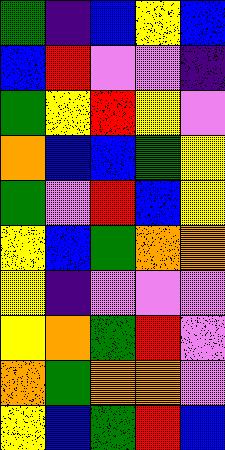[["green", "indigo", "blue", "yellow", "blue"], ["blue", "red", "violet", "violet", "indigo"], ["green", "yellow", "red", "yellow", "violet"], ["orange", "blue", "blue", "green", "yellow"], ["green", "violet", "red", "blue", "yellow"], ["yellow", "blue", "green", "orange", "orange"], ["yellow", "indigo", "violet", "violet", "violet"], ["yellow", "orange", "green", "red", "violet"], ["orange", "green", "orange", "orange", "violet"], ["yellow", "blue", "green", "red", "blue"]]